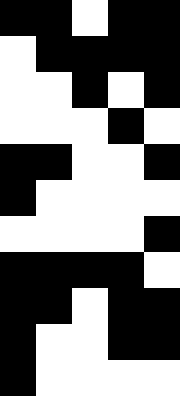[["black", "black", "white", "black", "black"], ["white", "black", "black", "black", "black"], ["white", "white", "black", "white", "black"], ["white", "white", "white", "black", "white"], ["black", "black", "white", "white", "black"], ["black", "white", "white", "white", "white"], ["white", "white", "white", "white", "black"], ["black", "black", "black", "black", "white"], ["black", "black", "white", "black", "black"], ["black", "white", "white", "black", "black"], ["black", "white", "white", "white", "white"]]